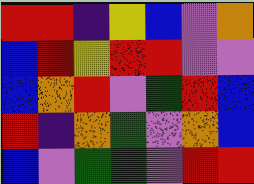[["red", "red", "indigo", "yellow", "blue", "violet", "orange"], ["blue", "red", "yellow", "red", "red", "violet", "violet"], ["blue", "orange", "red", "violet", "green", "red", "blue"], ["red", "indigo", "orange", "green", "violet", "orange", "blue"], ["blue", "violet", "green", "green", "violet", "red", "red"]]